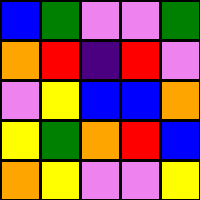[["blue", "green", "violet", "violet", "green"], ["orange", "red", "indigo", "red", "violet"], ["violet", "yellow", "blue", "blue", "orange"], ["yellow", "green", "orange", "red", "blue"], ["orange", "yellow", "violet", "violet", "yellow"]]